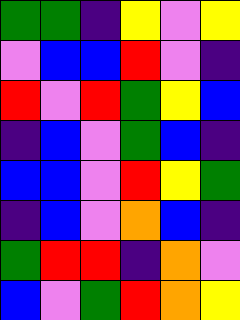[["green", "green", "indigo", "yellow", "violet", "yellow"], ["violet", "blue", "blue", "red", "violet", "indigo"], ["red", "violet", "red", "green", "yellow", "blue"], ["indigo", "blue", "violet", "green", "blue", "indigo"], ["blue", "blue", "violet", "red", "yellow", "green"], ["indigo", "blue", "violet", "orange", "blue", "indigo"], ["green", "red", "red", "indigo", "orange", "violet"], ["blue", "violet", "green", "red", "orange", "yellow"]]